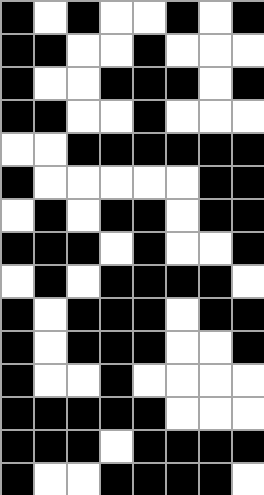[["black", "white", "black", "white", "white", "black", "white", "black"], ["black", "black", "white", "white", "black", "white", "white", "white"], ["black", "white", "white", "black", "black", "black", "white", "black"], ["black", "black", "white", "white", "black", "white", "white", "white"], ["white", "white", "black", "black", "black", "black", "black", "black"], ["black", "white", "white", "white", "white", "white", "black", "black"], ["white", "black", "white", "black", "black", "white", "black", "black"], ["black", "black", "black", "white", "black", "white", "white", "black"], ["white", "black", "white", "black", "black", "black", "black", "white"], ["black", "white", "black", "black", "black", "white", "black", "black"], ["black", "white", "black", "black", "black", "white", "white", "black"], ["black", "white", "white", "black", "white", "white", "white", "white"], ["black", "black", "black", "black", "black", "white", "white", "white"], ["black", "black", "black", "white", "black", "black", "black", "black"], ["black", "white", "white", "black", "black", "black", "black", "white"]]